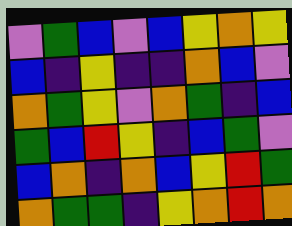[["violet", "green", "blue", "violet", "blue", "yellow", "orange", "yellow"], ["blue", "indigo", "yellow", "indigo", "indigo", "orange", "blue", "violet"], ["orange", "green", "yellow", "violet", "orange", "green", "indigo", "blue"], ["green", "blue", "red", "yellow", "indigo", "blue", "green", "violet"], ["blue", "orange", "indigo", "orange", "blue", "yellow", "red", "green"], ["orange", "green", "green", "indigo", "yellow", "orange", "red", "orange"]]